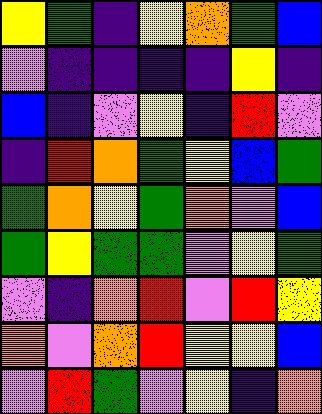[["yellow", "green", "indigo", "yellow", "orange", "green", "blue"], ["violet", "indigo", "indigo", "indigo", "indigo", "yellow", "indigo"], ["blue", "indigo", "violet", "yellow", "indigo", "red", "violet"], ["indigo", "red", "orange", "green", "yellow", "blue", "green"], ["green", "orange", "yellow", "green", "orange", "violet", "blue"], ["green", "yellow", "green", "green", "violet", "yellow", "green"], ["violet", "indigo", "orange", "red", "violet", "red", "yellow"], ["orange", "violet", "orange", "red", "yellow", "yellow", "blue"], ["violet", "red", "green", "violet", "yellow", "indigo", "orange"]]